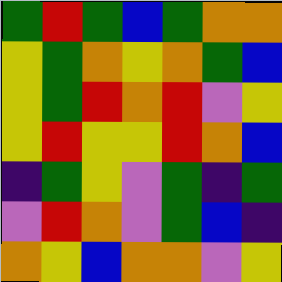[["green", "red", "green", "blue", "green", "orange", "orange"], ["yellow", "green", "orange", "yellow", "orange", "green", "blue"], ["yellow", "green", "red", "orange", "red", "violet", "yellow"], ["yellow", "red", "yellow", "yellow", "red", "orange", "blue"], ["indigo", "green", "yellow", "violet", "green", "indigo", "green"], ["violet", "red", "orange", "violet", "green", "blue", "indigo"], ["orange", "yellow", "blue", "orange", "orange", "violet", "yellow"]]